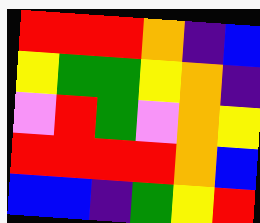[["red", "red", "red", "orange", "indigo", "blue"], ["yellow", "green", "green", "yellow", "orange", "indigo"], ["violet", "red", "green", "violet", "orange", "yellow"], ["red", "red", "red", "red", "orange", "blue"], ["blue", "blue", "indigo", "green", "yellow", "red"]]